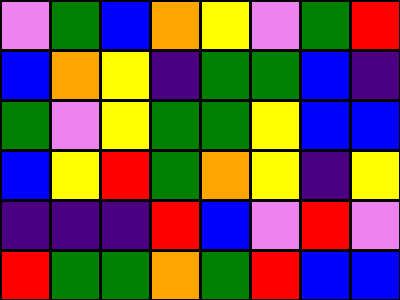[["violet", "green", "blue", "orange", "yellow", "violet", "green", "red"], ["blue", "orange", "yellow", "indigo", "green", "green", "blue", "indigo"], ["green", "violet", "yellow", "green", "green", "yellow", "blue", "blue"], ["blue", "yellow", "red", "green", "orange", "yellow", "indigo", "yellow"], ["indigo", "indigo", "indigo", "red", "blue", "violet", "red", "violet"], ["red", "green", "green", "orange", "green", "red", "blue", "blue"]]